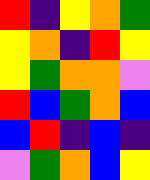[["red", "indigo", "yellow", "orange", "green"], ["yellow", "orange", "indigo", "red", "yellow"], ["yellow", "green", "orange", "orange", "violet"], ["red", "blue", "green", "orange", "blue"], ["blue", "red", "indigo", "blue", "indigo"], ["violet", "green", "orange", "blue", "yellow"]]